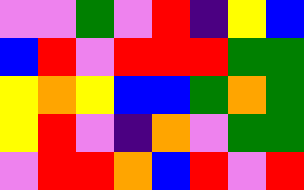[["violet", "violet", "green", "violet", "red", "indigo", "yellow", "blue"], ["blue", "red", "violet", "red", "red", "red", "green", "green"], ["yellow", "orange", "yellow", "blue", "blue", "green", "orange", "green"], ["yellow", "red", "violet", "indigo", "orange", "violet", "green", "green"], ["violet", "red", "red", "orange", "blue", "red", "violet", "red"]]